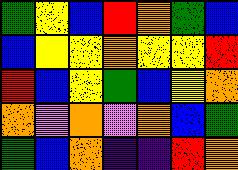[["green", "yellow", "blue", "red", "orange", "green", "blue"], ["blue", "yellow", "yellow", "orange", "yellow", "yellow", "red"], ["red", "blue", "yellow", "green", "blue", "yellow", "orange"], ["orange", "violet", "orange", "violet", "orange", "blue", "green"], ["green", "blue", "orange", "indigo", "indigo", "red", "orange"]]